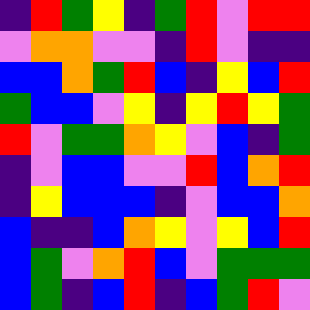[["indigo", "red", "green", "yellow", "indigo", "green", "red", "violet", "red", "red"], ["violet", "orange", "orange", "violet", "violet", "indigo", "red", "violet", "indigo", "indigo"], ["blue", "blue", "orange", "green", "red", "blue", "indigo", "yellow", "blue", "red"], ["green", "blue", "blue", "violet", "yellow", "indigo", "yellow", "red", "yellow", "green"], ["red", "violet", "green", "green", "orange", "yellow", "violet", "blue", "indigo", "green"], ["indigo", "violet", "blue", "blue", "violet", "violet", "red", "blue", "orange", "red"], ["indigo", "yellow", "blue", "blue", "blue", "indigo", "violet", "blue", "blue", "orange"], ["blue", "indigo", "indigo", "blue", "orange", "yellow", "violet", "yellow", "blue", "red"], ["blue", "green", "violet", "orange", "red", "blue", "violet", "green", "green", "green"], ["blue", "green", "indigo", "blue", "red", "indigo", "blue", "green", "red", "violet"]]